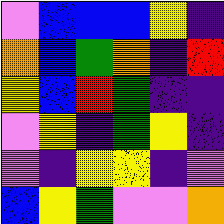[["violet", "blue", "blue", "blue", "yellow", "indigo"], ["orange", "blue", "green", "orange", "indigo", "red"], ["yellow", "blue", "red", "green", "indigo", "indigo"], ["violet", "yellow", "indigo", "green", "yellow", "indigo"], ["violet", "indigo", "yellow", "yellow", "indigo", "violet"], ["blue", "yellow", "green", "violet", "violet", "orange"]]